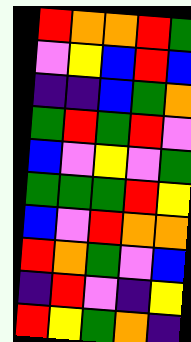[["red", "orange", "orange", "red", "green"], ["violet", "yellow", "blue", "red", "blue"], ["indigo", "indigo", "blue", "green", "orange"], ["green", "red", "green", "red", "violet"], ["blue", "violet", "yellow", "violet", "green"], ["green", "green", "green", "red", "yellow"], ["blue", "violet", "red", "orange", "orange"], ["red", "orange", "green", "violet", "blue"], ["indigo", "red", "violet", "indigo", "yellow"], ["red", "yellow", "green", "orange", "indigo"]]